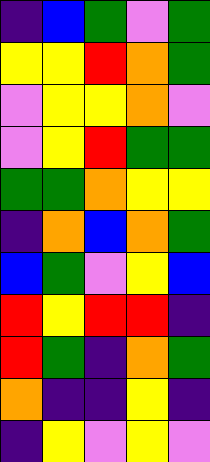[["indigo", "blue", "green", "violet", "green"], ["yellow", "yellow", "red", "orange", "green"], ["violet", "yellow", "yellow", "orange", "violet"], ["violet", "yellow", "red", "green", "green"], ["green", "green", "orange", "yellow", "yellow"], ["indigo", "orange", "blue", "orange", "green"], ["blue", "green", "violet", "yellow", "blue"], ["red", "yellow", "red", "red", "indigo"], ["red", "green", "indigo", "orange", "green"], ["orange", "indigo", "indigo", "yellow", "indigo"], ["indigo", "yellow", "violet", "yellow", "violet"]]